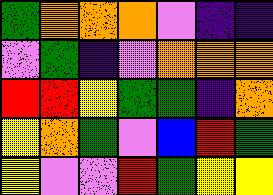[["green", "orange", "orange", "orange", "violet", "indigo", "indigo"], ["violet", "green", "indigo", "violet", "orange", "orange", "orange"], ["red", "red", "yellow", "green", "green", "indigo", "orange"], ["yellow", "orange", "green", "violet", "blue", "red", "green"], ["yellow", "violet", "violet", "red", "green", "yellow", "yellow"]]